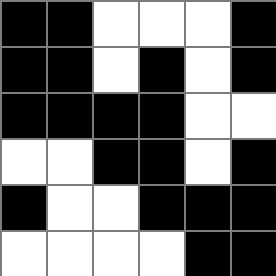[["black", "black", "white", "white", "white", "black"], ["black", "black", "white", "black", "white", "black"], ["black", "black", "black", "black", "white", "white"], ["white", "white", "black", "black", "white", "black"], ["black", "white", "white", "black", "black", "black"], ["white", "white", "white", "white", "black", "black"]]